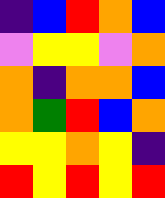[["indigo", "blue", "red", "orange", "blue"], ["violet", "yellow", "yellow", "violet", "orange"], ["orange", "indigo", "orange", "orange", "blue"], ["orange", "green", "red", "blue", "orange"], ["yellow", "yellow", "orange", "yellow", "indigo"], ["red", "yellow", "red", "yellow", "red"]]